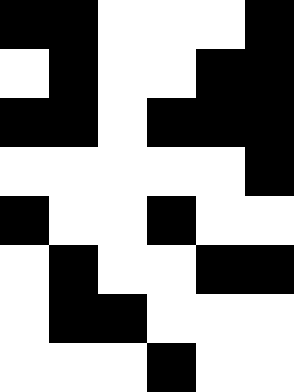[["black", "black", "white", "white", "white", "black"], ["white", "black", "white", "white", "black", "black"], ["black", "black", "white", "black", "black", "black"], ["white", "white", "white", "white", "white", "black"], ["black", "white", "white", "black", "white", "white"], ["white", "black", "white", "white", "black", "black"], ["white", "black", "black", "white", "white", "white"], ["white", "white", "white", "black", "white", "white"]]